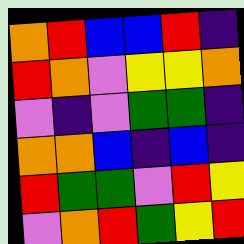[["orange", "red", "blue", "blue", "red", "indigo"], ["red", "orange", "violet", "yellow", "yellow", "orange"], ["violet", "indigo", "violet", "green", "green", "indigo"], ["orange", "orange", "blue", "indigo", "blue", "indigo"], ["red", "green", "green", "violet", "red", "yellow"], ["violet", "orange", "red", "green", "yellow", "red"]]